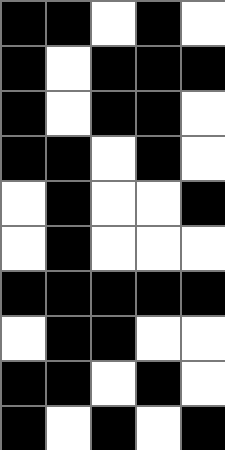[["black", "black", "white", "black", "white"], ["black", "white", "black", "black", "black"], ["black", "white", "black", "black", "white"], ["black", "black", "white", "black", "white"], ["white", "black", "white", "white", "black"], ["white", "black", "white", "white", "white"], ["black", "black", "black", "black", "black"], ["white", "black", "black", "white", "white"], ["black", "black", "white", "black", "white"], ["black", "white", "black", "white", "black"]]